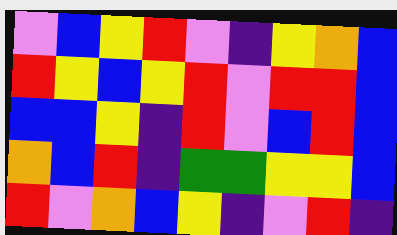[["violet", "blue", "yellow", "red", "violet", "indigo", "yellow", "orange", "blue"], ["red", "yellow", "blue", "yellow", "red", "violet", "red", "red", "blue"], ["blue", "blue", "yellow", "indigo", "red", "violet", "blue", "red", "blue"], ["orange", "blue", "red", "indigo", "green", "green", "yellow", "yellow", "blue"], ["red", "violet", "orange", "blue", "yellow", "indigo", "violet", "red", "indigo"]]